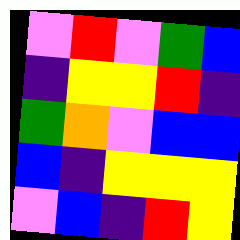[["violet", "red", "violet", "green", "blue"], ["indigo", "yellow", "yellow", "red", "indigo"], ["green", "orange", "violet", "blue", "blue"], ["blue", "indigo", "yellow", "yellow", "yellow"], ["violet", "blue", "indigo", "red", "yellow"]]